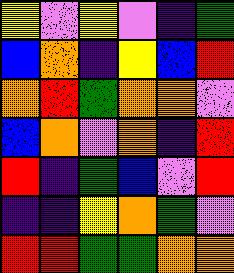[["yellow", "violet", "yellow", "violet", "indigo", "green"], ["blue", "orange", "indigo", "yellow", "blue", "red"], ["orange", "red", "green", "orange", "orange", "violet"], ["blue", "orange", "violet", "orange", "indigo", "red"], ["red", "indigo", "green", "blue", "violet", "red"], ["indigo", "indigo", "yellow", "orange", "green", "violet"], ["red", "red", "green", "green", "orange", "orange"]]